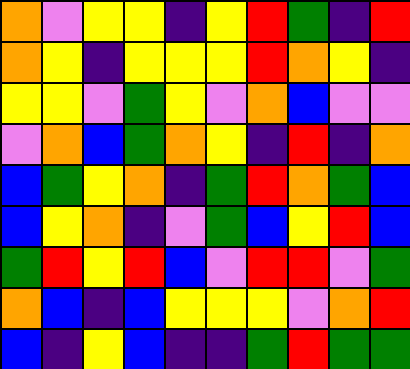[["orange", "violet", "yellow", "yellow", "indigo", "yellow", "red", "green", "indigo", "red"], ["orange", "yellow", "indigo", "yellow", "yellow", "yellow", "red", "orange", "yellow", "indigo"], ["yellow", "yellow", "violet", "green", "yellow", "violet", "orange", "blue", "violet", "violet"], ["violet", "orange", "blue", "green", "orange", "yellow", "indigo", "red", "indigo", "orange"], ["blue", "green", "yellow", "orange", "indigo", "green", "red", "orange", "green", "blue"], ["blue", "yellow", "orange", "indigo", "violet", "green", "blue", "yellow", "red", "blue"], ["green", "red", "yellow", "red", "blue", "violet", "red", "red", "violet", "green"], ["orange", "blue", "indigo", "blue", "yellow", "yellow", "yellow", "violet", "orange", "red"], ["blue", "indigo", "yellow", "blue", "indigo", "indigo", "green", "red", "green", "green"]]